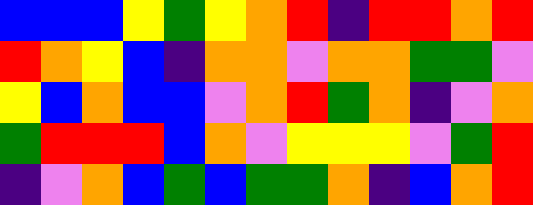[["blue", "blue", "blue", "yellow", "green", "yellow", "orange", "red", "indigo", "red", "red", "orange", "red"], ["red", "orange", "yellow", "blue", "indigo", "orange", "orange", "violet", "orange", "orange", "green", "green", "violet"], ["yellow", "blue", "orange", "blue", "blue", "violet", "orange", "red", "green", "orange", "indigo", "violet", "orange"], ["green", "red", "red", "red", "blue", "orange", "violet", "yellow", "yellow", "yellow", "violet", "green", "red"], ["indigo", "violet", "orange", "blue", "green", "blue", "green", "green", "orange", "indigo", "blue", "orange", "red"]]